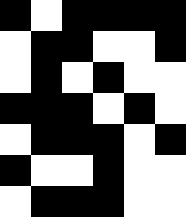[["black", "white", "black", "black", "black", "black"], ["white", "black", "black", "white", "white", "black"], ["white", "black", "white", "black", "white", "white"], ["black", "black", "black", "white", "black", "white"], ["white", "black", "black", "black", "white", "black"], ["black", "white", "white", "black", "white", "white"], ["white", "black", "black", "black", "white", "white"]]